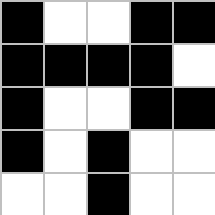[["black", "white", "white", "black", "black"], ["black", "black", "black", "black", "white"], ["black", "white", "white", "black", "black"], ["black", "white", "black", "white", "white"], ["white", "white", "black", "white", "white"]]